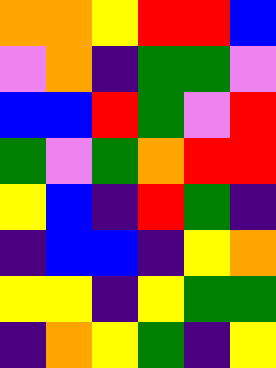[["orange", "orange", "yellow", "red", "red", "blue"], ["violet", "orange", "indigo", "green", "green", "violet"], ["blue", "blue", "red", "green", "violet", "red"], ["green", "violet", "green", "orange", "red", "red"], ["yellow", "blue", "indigo", "red", "green", "indigo"], ["indigo", "blue", "blue", "indigo", "yellow", "orange"], ["yellow", "yellow", "indigo", "yellow", "green", "green"], ["indigo", "orange", "yellow", "green", "indigo", "yellow"]]